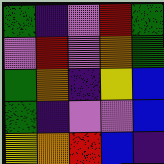[["green", "indigo", "violet", "red", "green"], ["violet", "red", "violet", "orange", "green"], ["green", "orange", "indigo", "yellow", "blue"], ["green", "indigo", "violet", "violet", "blue"], ["yellow", "orange", "red", "blue", "indigo"]]